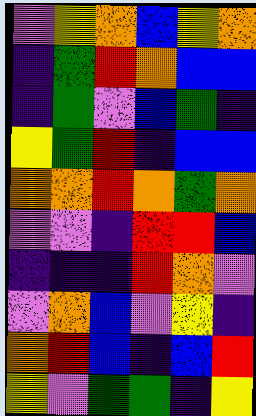[["violet", "yellow", "orange", "blue", "yellow", "orange"], ["indigo", "green", "red", "orange", "blue", "blue"], ["indigo", "green", "violet", "blue", "green", "indigo"], ["yellow", "green", "red", "indigo", "blue", "blue"], ["orange", "orange", "red", "orange", "green", "orange"], ["violet", "violet", "indigo", "red", "red", "blue"], ["indigo", "indigo", "indigo", "red", "orange", "violet"], ["violet", "orange", "blue", "violet", "yellow", "indigo"], ["orange", "red", "blue", "indigo", "blue", "red"], ["yellow", "violet", "green", "green", "indigo", "yellow"]]